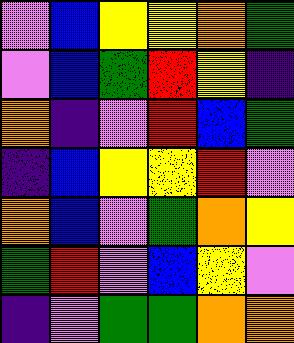[["violet", "blue", "yellow", "yellow", "orange", "green"], ["violet", "blue", "green", "red", "yellow", "indigo"], ["orange", "indigo", "violet", "red", "blue", "green"], ["indigo", "blue", "yellow", "yellow", "red", "violet"], ["orange", "blue", "violet", "green", "orange", "yellow"], ["green", "red", "violet", "blue", "yellow", "violet"], ["indigo", "violet", "green", "green", "orange", "orange"]]